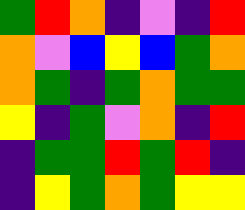[["green", "red", "orange", "indigo", "violet", "indigo", "red"], ["orange", "violet", "blue", "yellow", "blue", "green", "orange"], ["orange", "green", "indigo", "green", "orange", "green", "green"], ["yellow", "indigo", "green", "violet", "orange", "indigo", "red"], ["indigo", "green", "green", "red", "green", "red", "indigo"], ["indigo", "yellow", "green", "orange", "green", "yellow", "yellow"]]